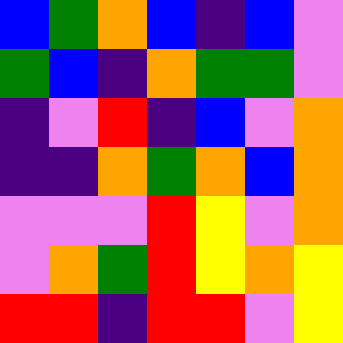[["blue", "green", "orange", "blue", "indigo", "blue", "violet"], ["green", "blue", "indigo", "orange", "green", "green", "violet"], ["indigo", "violet", "red", "indigo", "blue", "violet", "orange"], ["indigo", "indigo", "orange", "green", "orange", "blue", "orange"], ["violet", "violet", "violet", "red", "yellow", "violet", "orange"], ["violet", "orange", "green", "red", "yellow", "orange", "yellow"], ["red", "red", "indigo", "red", "red", "violet", "yellow"]]